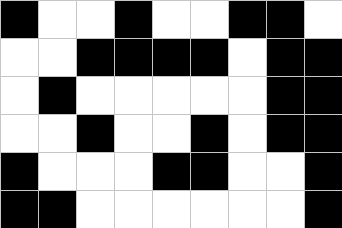[["black", "white", "white", "black", "white", "white", "black", "black", "white"], ["white", "white", "black", "black", "black", "black", "white", "black", "black"], ["white", "black", "white", "white", "white", "white", "white", "black", "black"], ["white", "white", "black", "white", "white", "black", "white", "black", "black"], ["black", "white", "white", "white", "black", "black", "white", "white", "black"], ["black", "black", "white", "white", "white", "white", "white", "white", "black"]]